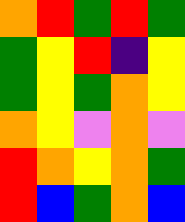[["orange", "red", "green", "red", "green"], ["green", "yellow", "red", "indigo", "yellow"], ["green", "yellow", "green", "orange", "yellow"], ["orange", "yellow", "violet", "orange", "violet"], ["red", "orange", "yellow", "orange", "green"], ["red", "blue", "green", "orange", "blue"]]